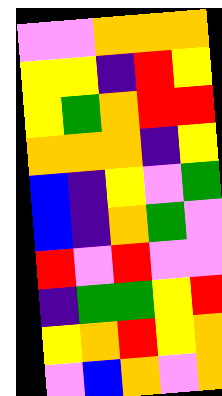[["violet", "violet", "orange", "orange", "orange"], ["yellow", "yellow", "indigo", "red", "yellow"], ["yellow", "green", "orange", "red", "red"], ["orange", "orange", "orange", "indigo", "yellow"], ["blue", "indigo", "yellow", "violet", "green"], ["blue", "indigo", "orange", "green", "violet"], ["red", "violet", "red", "violet", "violet"], ["indigo", "green", "green", "yellow", "red"], ["yellow", "orange", "red", "yellow", "orange"], ["violet", "blue", "orange", "violet", "orange"]]